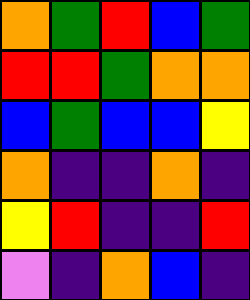[["orange", "green", "red", "blue", "green"], ["red", "red", "green", "orange", "orange"], ["blue", "green", "blue", "blue", "yellow"], ["orange", "indigo", "indigo", "orange", "indigo"], ["yellow", "red", "indigo", "indigo", "red"], ["violet", "indigo", "orange", "blue", "indigo"]]